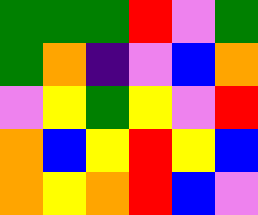[["green", "green", "green", "red", "violet", "green"], ["green", "orange", "indigo", "violet", "blue", "orange"], ["violet", "yellow", "green", "yellow", "violet", "red"], ["orange", "blue", "yellow", "red", "yellow", "blue"], ["orange", "yellow", "orange", "red", "blue", "violet"]]